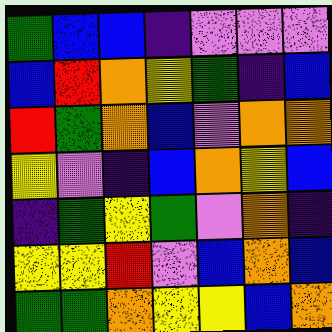[["green", "blue", "blue", "indigo", "violet", "violet", "violet"], ["blue", "red", "orange", "yellow", "green", "indigo", "blue"], ["red", "green", "orange", "blue", "violet", "orange", "orange"], ["yellow", "violet", "indigo", "blue", "orange", "yellow", "blue"], ["indigo", "green", "yellow", "green", "violet", "orange", "indigo"], ["yellow", "yellow", "red", "violet", "blue", "orange", "blue"], ["green", "green", "orange", "yellow", "yellow", "blue", "orange"]]